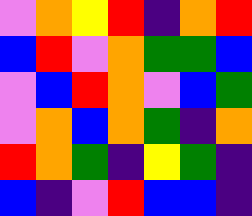[["violet", "orange", "yellow", "red", "indigo", "orange", "red"], ["blue", "red", "violet", "orange", "green", "green", "blue"], ["violet", "blue", "red", "orange", "violet", "blue", "green"], ["violet", "orange", "blue", "orange", "green", "indigo", "orange"], ["red", "orange", "green", "indigo", "yellow", "green", "indigo"], ["blue", "indigo", "violet", "red", "blue", "blue", "indigo"]]